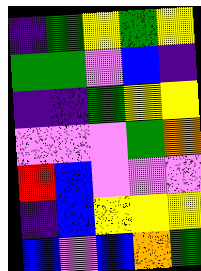[["indigo", "green", "yellow", "green", "yellow"], ["green", "green", "violet", "blue", "indigo"], ["indigo", "indigo", "green", "yellow", "yellow"], ["violet", "violet", "violet", "green", "orange"], ["red", "blue", "violet", "violet", "violet"], ["indigo", "blue", "yellow", "yellow", "yellow"], ["blue", "violet", "blue", "orange", "green"]]